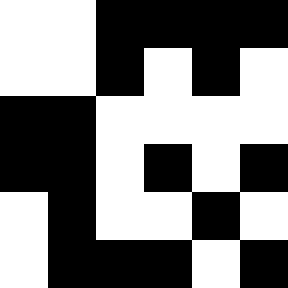[["white", "white", "black", "black", "black", "black"], ["white", "white", "black", "white", "black", "white"], ["black", "black", "white", "white", "white", "white"], ["black", "black", "white", "black", "white", "black"], ["white", "black", "white", "white", "black", "white"], ["white", "black", "black", "black", "white", "black"]]